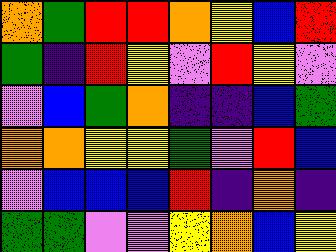[["orange", "green", "red", "red", "orange", "yellow", "blue", "red"], ["green", "indigo", "red", "yellow", "violet", "red", "yellow", "violet"], ["violet", "blue", "green", "orange", "indigo", "indigo", "blue", "green"], ["orange", "orange", "yellow", "yellow", "green", "violet", "red", "blue"], ["violet", "blue", "blue", "blue", "red", "indigo", "orange", "indigo"], ["green", "green", "violet", "violet", "yellow", "orange", "blue", "yellow"]]